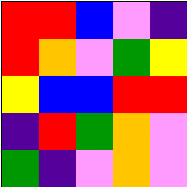[["red", "red", "blue", "violet", "indigo"], ["red", "orange", "violet", "green", "yellow"], ["yellow", "blue", "blue", "red", "red"], ["indigo", "red", "green", "orange", "violet"], ["green", "indigo", "violet", "orange", "violet"]]